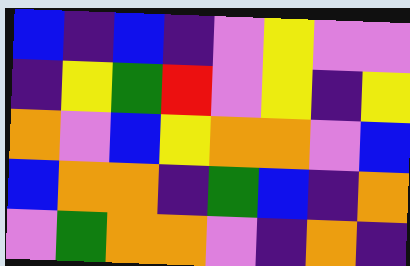[["blue", "indigo", "blue", "indigo", "violet", "yellow", "violet", "violet"], ["indigo", "yellow", "green", "red", "violet", "yellow", "indigo", "yellow"], ["orange", "violet", "blue", "yellow", "orange", "orange", "violet", "blue"], ["blue", "orange", "orange", "indigo", "green", "blue", "indigo", "orange"], ["violet", "green", "orange", "orange", "violet", "indigo", "orange", "indigo"]]